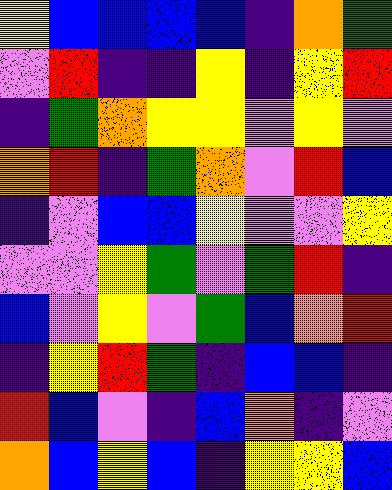[["yellow", "blue", "blue", "blue", "blue", "indigo", "orange", "green"], ["violet", "red", "indigo", "indigo", "yellow", "indigo", "yellow", "red"], ["indigo", "green", "orange", "yellow", "yellow", "violet", "yellow", "violet"], ["orange", "red", "indigo", "green", "orange", "violet", "red", "blue"], ["indigo", "violet", "blue", "blue", "yellow", "violet", "violet", "yellow"], ["violet", "violet", "yellow", "green", "violet", "green", "red", "indigo"], ["blue", "violet", "yellow", "violet", "green", "blue", "orange", "red"], ["indigo", "yellow", "red", "green", "indigo", "blue", "blue", "indigo"], ["red", "blue", "violet", "indigo", "blue", "orange", "indigo", "violet"], ["orange", "blue", "yellow", "blue", "indigo", "yellow", "yellow", "blue"]]